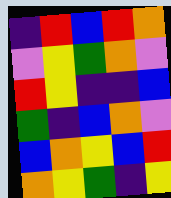[["indigo", "red", "blue", "red", "orange"], ["violet", "yellow", "green", "orange", "violet"], ["red", "yellow", "indigo", "indigo", "blue"], ["green", "indigo", "blue", "orange", "violet"], ["blue", "orange", "yellow", "blue", "red"], ["orange", "yellow", "green", "indigo", "yellow"]]